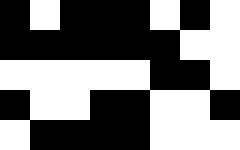[["black", "white", "black", "black", "black", "white", "black", "white"], ["black", "black", "black", "black", "black", "black", "white", "white"], ["white", "white", "white", "white", "white", "black", "black", "white"], ["black", "white", "white", "black", "black", "white", "white", "black"], ["white", "black", "black", "black", "black", "white", "white", "white"]]